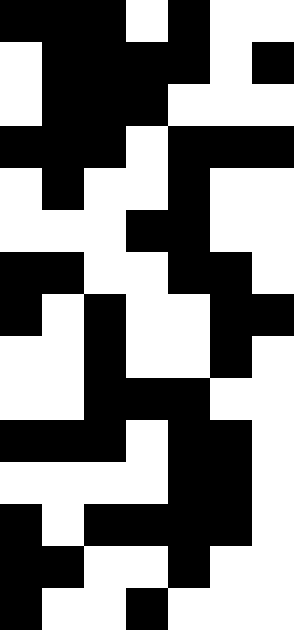[["black", "black", "black", "white", "black", "white", "white"], ["white", "black", "black", "black", "black", "white", "black"], ["white", "black", "black", "black", "white", "white", "white"], ["black", "black", "black", "white", "black", "black", "black"], ["white", "black", "white", "white", "black", "white", "white"], ["white", "white", "white", "black", "black", "white", "white"], ["black", "black", "white", "white", "black", "black", "white"], ["black", "white", "black", "white", "white", "black", "black"], ["white", "white", "black", "white", "white", "black", "white"], ["white", "white", "black", "black", "black", "white", "white"], ["black", "black", "black", "white", "black", "black", "white"], ["white", "white", "white", "white", "black", "black", "white"], ["black", "white", "black", "black", "black", "black", "white"], ["black", "black", "white", "white", "black", "white", "white"], ["black", "white", "white", "black", "white", "white", "white"]]